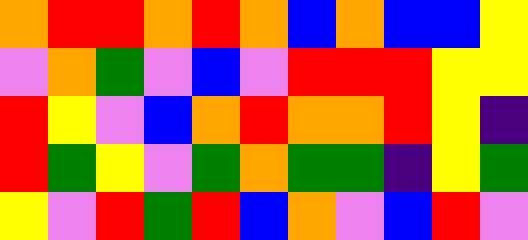[["orange", "red", "red", "orange", "red", "orange", "blue", "orange", "blue", "blue", "yellow"], ["violet", "orange", "green", "violet", "blue", "violet", "red", "red", "red", "yellow", "yellow"], ["red", "yellow", "violet", "blue", "orange", "red", "orange", "orange", "red", "yellow", "indigo"], ["red", "green", "yellow", "violet", "green", "orange", "green", "green", "indigo", "yellow", "green"], ["yellow", "violet", "red", "green", "red", "blue", "orange", "violet", "blue", "red", "violet"]]